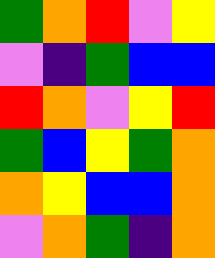[["green", "orange", "red", "violet", "yellow"], ["violet", "indigo", "green", "blue", "blue"], ["red", "orange", "violet", "yellow", "red"], ["green", "blue", "yellow", "green", "orange"], ["orange", "yellow", "blue", "blue", "orange"], ["violet", "orange", "green", "indigo", "orange"]]